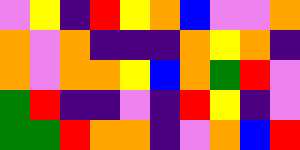[["violet", "yellow", "indigo", "red", "yellow", "orange", "blue", "violet", "violet", "orange"], ["orange", "violet", "orange", "indigo", "indigo", "indigo", "orange", "yellow", "orange", "indigo"], ["orange", "violet", "orange", "orange", "yellow", "blue", "orange", "green", "red", "violet"], ["green", "red", "indigo", "indigo", "violet", "indigo", "red", "yellow", "indigo", "violet"], ["green", "green", "red", "orange", "orange", "indigo", "violet", "orange", "blue", "red"]]